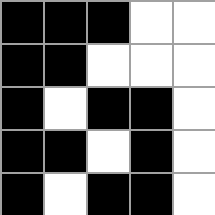[["black", "black", "black", "white", "white"], ["black", "black", "white", "white", "white"], ["black", "white", "black", "black", "white"], ["black", "black", "white", "black", "white"], ["black", "white", "black", "black", "white"]]